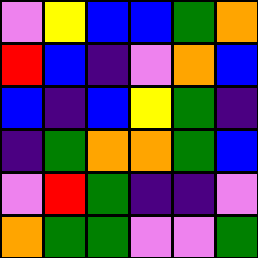[["violet", "yellow", "blue", "blue", "green", "orange"], ["red", "blue", "indigo", "violet", "orange", "blue"], ["blue", "indigo", "blue", "yellow", "green", "indigo"], ["indigo", "green", "orange", "orange", "green", "blue"], ["violet", "red", "green", "indigo", "indigo", "violet"], ["orange", "green", "green", "violet", "violet", "green"]]